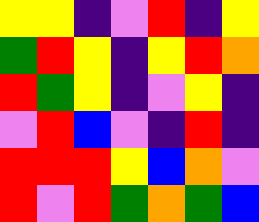[["yellow", "yellow", "indigo", "violet", "red", "indigo", "yellow"], ["green", "red", "yellow", "indigo", "yellow", "red", "orange"], ["red", "green", "yellow", "indigo", "violet", "yellow", "indigo"], ["violet", "red", "blue", "violet", "indigo", "red", "indigo"], ["red", "red", "red", "yellow", "blue", "orange", "violet"], ["red", "violet", "red", "green", "orange", "green", "blue"]]